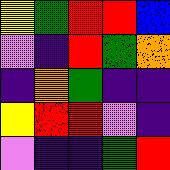[["yellow", "green", "red", "red", "blue"], ["violet", "indigo", "red", "green", "orange"], ["indigo", "orange", "green", "indigo", "indigo"], ["yellow", "red", "red", "violet", "indigo"], ["violet", "indigo", "indigo", "green", "red"]]